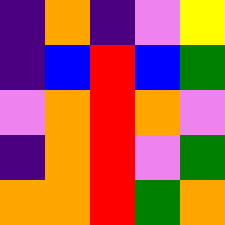[["indigo", "orange", "indigo", "violet", "yellow"], ["indigo", "blue", "red", "blue", "green"], ["violet", "orange", "red", "orange", "violet"], ["indigo", "orange", "red", "violet", "green"], ["orange", "orange", "red", "green", "orange"]]